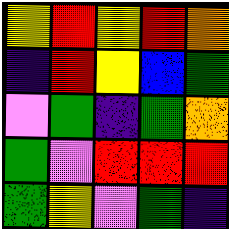[["yellow", "red", "yellow", "red", "orange"], ["indigo", "red", "yellow", "blue", "green"], ["violet", "green", "indigo", "green", "orange"], ["green", "violet", "red", "red", "red"], ["green", "yellow", "violet", "green", "indigo"]]